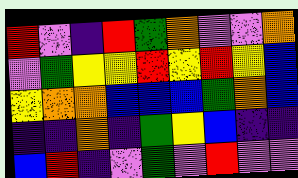[["red", "violet", "indigo", "red", "green", "orange", "violet", "violet", "orange"], ["violet", "green", "yellow", "yellow", "red", "yellow", "red", "yellow", "blue"], ["yellow", "orange", "orange", "blue", "blue", "blue", "green", "orange", "blue"], ["indigo", "indigo", "orange", "indigo", "green", "yellow", "blue", "indigo", "indigo"], ["blue", "red", "indigo", "violet", "green", "violet", "red", "violet", "violet"]]